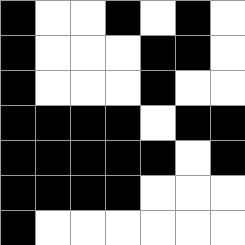[["black", "white", "white", "black", "white", "black", "white"], ["black", "white", "white", "white", "black", "black", "white"], ["black", "white", "white", "white", "black", "white", "white"], ["black", "black", "black", "black", "white", "black", "black"], ["black", "black", "black", "black", "black", "white", "black"], ["black", "black", "black", "black", "white", "white", "white"], ["black", "white", "white", "white", "white", "white", "white"]]